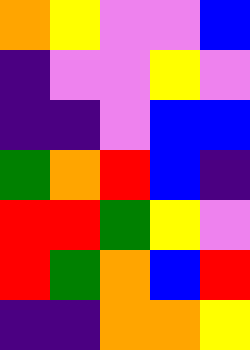[["orange", "yellow", "violet", "violet", "blue"], ["indigo", "violet", "violet", "yellow", "violet"], ["indigo", "indigo", "violet", "blue", "blue"], ["green", "orange", "red", "blue", "indigo"], ["red", "red", "green", "yellow", "violet"], ["red", "green", "orange", "blue", "red"], ["indigo", "indigo", "orange", "orange", "yellow"]]